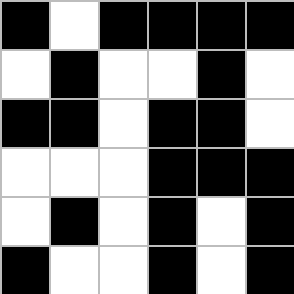[["black", "white", "black", "black", "black", "black"], ["white", "black", "white", "white", "black", "white"], ["black", "black", "white", "black", "black", "white"], ["white", "white", "white", "black", "black", "black"], ["white", "black", "white", "black", "white", "black"], ["black", "white", "white", "black", "white", "black"]]